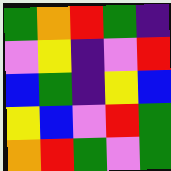[["green", "orange", "red", "green", "indigo"], ["violet", "yellow", "indigo", "violet", "red"], ["blue", "green", "indigo", "yellow", "blue"], ["yellow", "blue", "violet", "red", "green"], ["orange", "red", "green", "violet", "green"]]